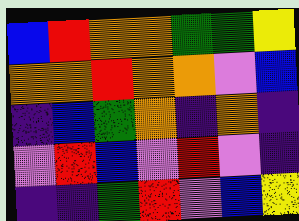[["blue", "red", "orange", "orange", "green", "green", "yellow"], ["orange", "orange", "red", "orange", "orange", "violet", "blue"], ["indigo", "blue", "green", "orange", "indigo", "orange", "indigo"], ["violet", "red", "blue", "violet", "red", "violet", "indigo"], ["indigo", "indigo", "green", "red", "violet", "blue", "yellow"]]